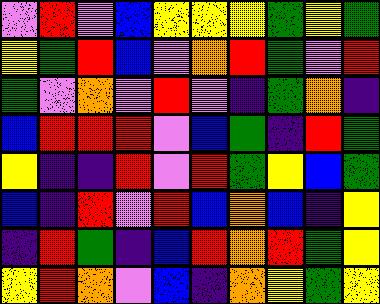[["violet", "red", "violet", "blue", "yellow", "yellow", "yellow", "green", "yellow", "green"], ["yellow", "green", "red", "blue", "violet", "orange", "red", "green", "violet", "red"], ["green", "violet", "orange", "violet", "red", "violet", "indigo", "green", "orange", "indigo"], ["blue", "red", "red", "red", "violet", "blue", "green", "indigo", "red", "green"], ["yellow", "indigo", "indigo", "red", "violet", "red", "green", "yellow", "blue", "green"], ["blue", "indigo", "red", "violet", "red", "blue", "orange", "blue", "indigo", "yellow"], ["indigo", "red", "green", "indigo", "blue", "red", "orange", "red", "green", "yellow"], ["yellow", "red", "orange", "violet", "blue", "indigo", "orange", "yellow", "green", "yellow"]]